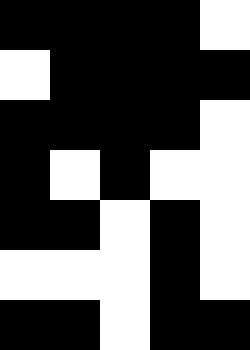[["black", "black", "black", "black", "white"], ["white", "black", "black", "black", "black"], ["black", "black", "black", "black", "white"], ["black", "white", "black", "white", "white"], ["black", "black", "white", "black", "white"], ["white", "white", "white", "black", "white"], ["black", "black", "white", "black", "black"]]